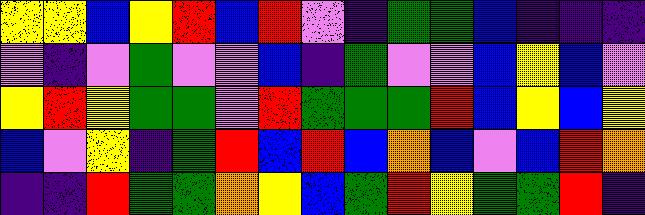[["yellow", "yellow", "blue", "yellow", "red", "blue", "red", "violet", "indigo", "green", "green", "blue", "indigo", "indigo", "indigo"], ["violet", "indigo", "violet", "green", "violet", "violet", "blue", "indigo", "green", "violet", "violet", "blue", "yellow", "blue", "violet"], ["yellow", "red", "yellow", "green", "green", "violet", "red", "green", "green", "green", "red", "blue", "yellow", "blue", "yellow"], ["blue", "violet", "yellow", "indigo", "green", "red", "blue", "red", "blue", "orange", "blue", "violet", "blue", "red", "orange"], ["indigo", "indigo", "red", "green", "green", "orange", "yellow", "blue", "green", "red", "yellow", "green", "green", "red", "indigo"]]